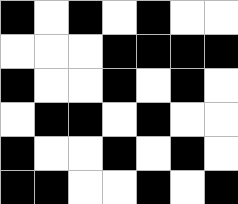[["black", "white", "black", "white", "black", "white", "white"], ["white", "white", "white", "black", "black", "black", "black"], ["black", "white", "white", "black", "white", "black", "white"], ["white", "black", "black", "white", "black", "white", "white"], ["black", "white", "white", "black", "white", "black", "white"], ["black", "black", "white", "white", "black", "white", "black"]]